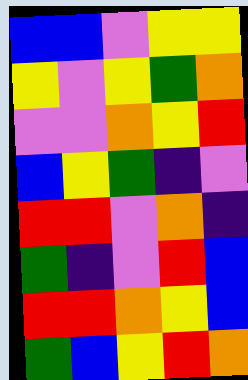[["blue", "blue", "violet", "yellow", "yellow"], ["yellow", "violet", "yellow", "green", "orange"], ["violet", "violet", "orange", "yellow", "red"], ["blue", "yellow", "green", "indigo", "violet"], ["red", "red", "violet", "orange", "indigo"], ["green", "indigo", "violet", "red", "blue"], ["red", "red", "orange", "yellow", "blue"], ["green", "blue", "yellow", "red", "orange"]]